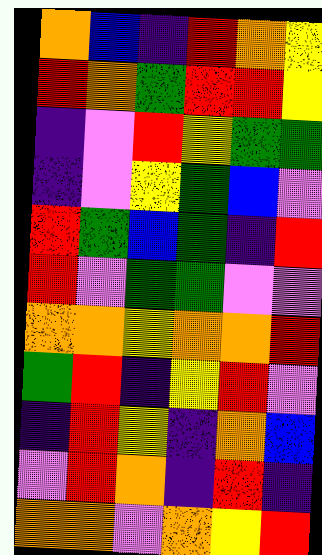[["orange", "blue", "indigo", "red", "orange", "yellow"], ["red", "orange", "green", "red", "red", "yellow"], ["indigo", "violet", "red", "yellow", "green", "green"], ["indigo", "violet", "yellow", "green", "blue", "violet"], ["red", "green", "blue", "green", "indigo", "red"], ["red", "violet", "green", "green", "violet", "violet"], ["orange", "orange", "yellow", "orange", "orange", "red"], ["green", "red", "indigo", "yellow", "red", "violet"], ["indigo", "red", "yellow", "indigo", "orange", "blue"], ["violet", "red", "orange", "indigo", "red", "indigo"], ["orange", "orange", "violet", "orange", "yellow", "red"]]